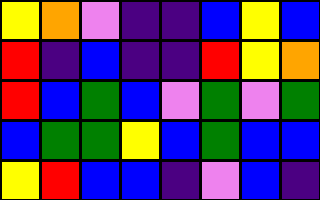[["yellow", "orange", "violet", "indigo", "indigo", "blue", "yellow", "blue"], ["red", "indigo", "blue", "indigo", "indigo", "red", "yellow", "orange"], ["red", "blue", "green", "blue", "violet", "green", "violet", "green"], ["blue", "green", "green", "yellow", "blue", "green", "blue", "blue"], ["yellow", "red", "blue", "blue", "indigo", "violet", "blue", "indigo"]]